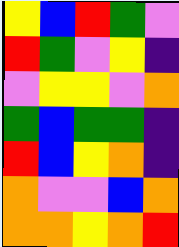[["yellow", "blue", "red", "green", "violet"], ["red", "green", "violet", "yellow", "indigo"], ["violet", "yellow", "yellow", "violet", "orange"], ["green", "blue", "green", "green", "indigo"], ["red", "blue", "yellow", "orange", "indigo"], ["orange", "violet", "violet", "blue", "orange"], ["orange", "orange", "yellow", "orange", "red"]]